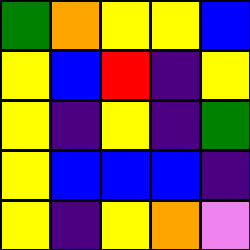[["green", "orange", "yellow", "yellow", "blue"], ["yellow", "blue", "red", "indigo", "yellow"], ["yellow", "indigo", "yellow", "indigo", "green"], ["yellow", "blue", "blue", "blue", "indigo"], ["yellow", "indigo", "yellow", "orange", "violet"]]